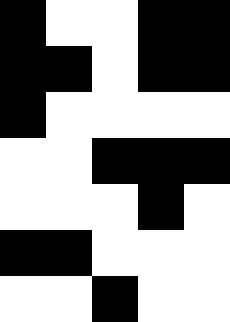[["black", "white", "white", "black", "black"], ["black", "black", "white", "black", "black"], ["black", "white", "white", "white", "white"], ["white", "white", "black", "black", "black"], ["white", "white", "white", "black", "white"], ["black", "black", "white", "white", "white"], ["white", "white", "black", "white", "white"]]